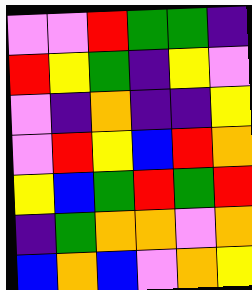[["violet", "violet", "red", "green", "green", "indigo"], ["red", "yellow", "green", "indigo", "yellow", "violet"], ["violet", "indigo", "orange", "indigo", "indigo", "yellow"], ["violet", "red", "yellow", "blue", "red", "orange"], ["yellow", "blue", "green", "red", "green", "red"], ["indigo", "green", "orange", "orange", "violet", "orange"], ["blue", "orange", "blue", "violet", "orange", "yellow"]]